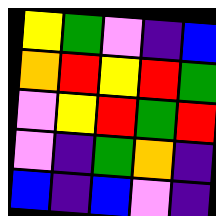[["yellow", "green", "violet", "indigo", "blue"], ["orange", "red", "yellow", "red", "green"], ["violet", "yellow", "red", "green", "red"], ["violet", "indigo", "green", "orange", "indigo"], ["blue", "indigo", "blue", "violet", "indigo"]]